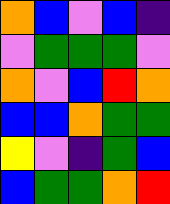[["orange", "blue", "violet", "blue", "indigo"], ["violet", "green", "green", "green", "violet"], ["orange", "violet", "blue", "red", "orange"], ["blue", "blue", "orange", "green", "green"], ["yellow", "violet", "indigo", "green", "blue"], ["blue", "green", "green", "orange", "red"]]